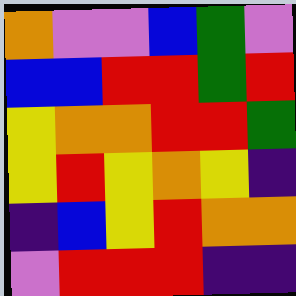[["orange", "violet", "violet", "blue", "green", "violet"], ["blue", "blue", "red", "red", "green", "red"], ["yellow", "orange", "orange", "red", "red", "green"], ["yellow", "red", "yellow", "orange", "yellow", "indigo"], ["indigo", "blue", "yellow", "red", "orange", "orange"], ["violet", "red", "red", "red", "indigo", "indigo"]]